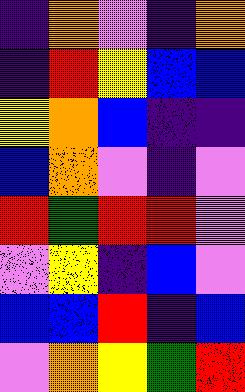[["indigo", "orange", "violet", "indigo", "orange"], ["indigo", "red", "yellow", "blue", "blue"], ["yellow", "orange", "blue", "indigo", "indigo"], ["blue", "orange", "violet", "indigo", "violet"], ["red", "green", "red", "red", "violet"], ["violet", "yellow", "indigo", "blue", "violet"], ["blue", "blue", "red", "indigo", "blue"], ["violet", "orange", "yellow", "green", "red"]]